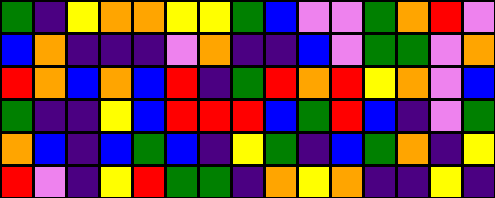[["green", "indigo", "yellow", "orange", "orange", "yellow", "yellow", "green", "blue", "violet", "violet", "green", "orange", "red", "violet"], ["blue", "orange", "indigo", "indigo", "indigo", "violet", "orange", "indigo", "indigo", "blue", "violet", "green", "green", "violet", "orange"], ["red", "orange", "blue", "orange", "blue", "red", "indigo", "green", "red", "orange", "red", "yellow", "orange", "violet", "blue"], ["green", "indigo", "indigo", "yellow", "blue", "red", "red", "red", "blue", "green", "red", "blue", "indigo", "violet", "green"], ["orange", "blue", "indigo", "blue", "green", "blue", "indigo", "yellow", "green", "indigo", "blue", "green", "orange", "indigo", "yellow"], ["red", "violet", "indigo", "yellow", "red", "green", "green", "indigo", "orange", "yellow", "orange", "indigo", "indigo", "yellow", "indigo"]]